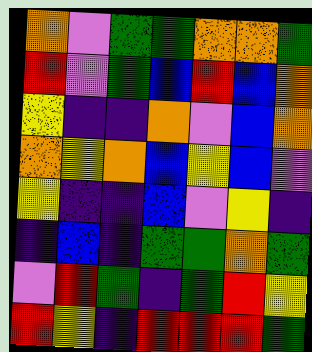[["orange", "violet", "green", "green", "orange", "orange", "green"], ["red", "violet", "green", "blue", "red", "blue", "orange"], ["yellow", "indigo", "indigo", "orange", "violet", "blue", "orange"], ["orange", "yellow", "orange", "blue", "yellow", "blue", "violet"], ["yellow", "indigo", "indigo", "blue", "violet", "yellow", "indigo"], ["indigo", "blue", "indigo", "green", "green", "orange", "green"], ["violet", "red", "green", "indigo", "green", "red", "yellow"], ["red", "yellow", "indigo", "red", "red", "red", "green"]]